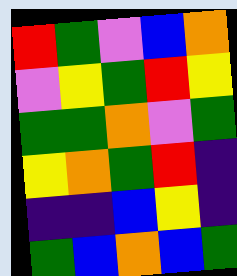[["red", "green", "violet", "blue", "orange"], ["violet", "yellow", "green", "red", "yellow"], ["green", "green", "orange", "violet", "green"], ["yellow", "orange", "green", "red", "indigo"], ["indigo", "indigo", "blue", "yellow", "indigo"], ["green", "blue", "orange", "blue", "green"]]